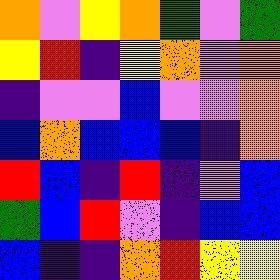[["orange", "violet", "yellow", "orange", "green", "violet", "green"], ["yellow", "red", "indigo", "yellow", "orange", "violet", "orange"], ["indigo", "violet", "violet", "blue", "violet", "violet", "orange"], ["blue", "orange", "blue", "blue", "blue", "indigo", "orange"], ["red", "blue", "indigo", "red", "indigo", "violet", "blue"], ["green", "blue", "red", "violet", "indigo", "blue", "blue"], ["blue", "indigo", "indigo", "orange", "red", "yellow", "yellow"]]